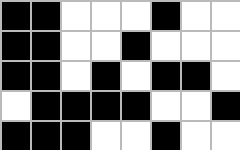[["black", "black", "white", "white", "white", "black", "white", "white"], ["black", "black", "white", "white", "black", "white", "white", "white"], ["black", "black", "white", "black", "white", "black", "black", "white"], ["white", "black", "black", "black", "black", "white", "white", "black"], ["black", "black", "black", "white", "white", "black", "white", "white"]]